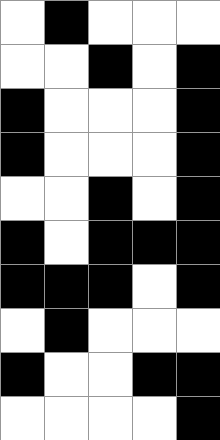[["white", "black", "white", "white", "white"], ["white", "white", "black", "white", "black"], ["black", "white", "white", "white", "black"], ["black", "white", "white", "white", "black"], ["white", "white", "black", "white", "black"], ["black", "white", "black", "black", "black"], ["black", "black", "black", "white", "black"], ["white", "black", "white", "white", "white"], ["black", "white", "white", "black", "black"], ["white", "white", "white", "white", "black"]]